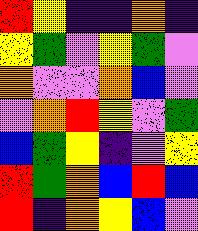[["red", "yellow", "indigo", "indigo", "orange", "indigo"], ["yellow", "green", "violet", "yellow", "green", "violet"], ["orange", "violet", "violet", "orange", "blue", "violet"], ["violet", "orange", "red", "yellow", "violet", "green"], ["blue", "green", "yellow", "indigo", "violet", "yellow"], ["red", "green", "orange", "blue", "red", "blue"], ["red", "indigo", "orange", "yellow", "blue", "violet"]]